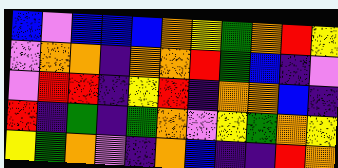[["blue", "violet", "blue", "blue", "blue", "orange", "yellow", "green", "orange", "red", "yellow"], ["violet", "orange", "orange", "indigo", "orange", "orange", "red", "green", "blue", "indigo", "violet"], ["violet", "red", "red", "indigo", "yellow", "red", "indigo", "orange", "orange", "blue", "indigo"], ["red", "indigo", "green", "indigo", "green", "orange", "violet", "yellow", "green", "orange", "yellow"], ["yellow", "green", "orange", "violet", "indigo", "orange", "blue", "indigo", "indigo", "red", "orange"]]